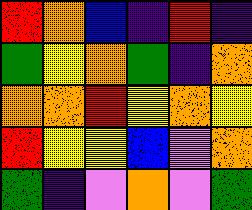[["red", "orange", "blue", "indigo", "red", "indigo"], ["green", "yellow", "orange", "green", "indigo", "orange"], ["orange", "orange", "red", "yellow", "orange", "yellow"], ["red", "yellow", "yellow", "blue", "violet", "orange"], ["green", "indigo", "violet", "orange", "violet", "green"]]